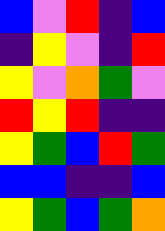[["blue", "violet", "red", "indigo", "blue"], ["indigo", "yellow", "violet", "indigo", "red"], ["yellow", "violet", "orange", "green", "violet"], ["red", "yellow", "red", "indigo", "indigo"], ["yellow", "green", "blue", "red", "green"], ["blue", "blue", "indigo", "indigo", "blue"], ["yellow", "green", "blue", "green", "orange"]]